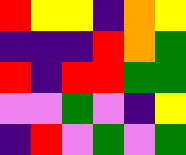[["red", "yellow", "yellow", "indigo", "orange", "yellow"], ["indigo", "indigo", "indigo", "red", "orange", "green"], ["red", "indigo", "red", "red", "green", "green"], ["violet", "violet", "green", "violet", "indigo", "yellow"], ["indigo", "red", "violet", "green", "violet", "green"]]